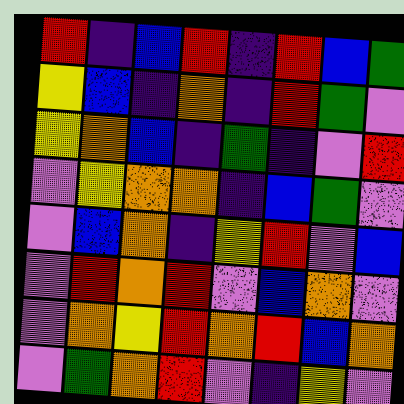[["red", "indigo", "blue", "red", "indigo", "red", "blue", "green"], ["yellow", "blue", "indigo", "orange", "indigo", "red", "green", "violet"], ["yellow", "orange", "blue", "indigo", "green", "indigo", "violet", "red"], ["violet", "yellow", "orange", "orange", "indigo", "blue", "green", "violet"], ["violet", "blue", "orange", "indigo", "yellow", "red", "violet", "blue"], ["violet", "red", "orange", "red", "violet", "blue", "orange", "violet"], ["violet", "orange", "yellow", "red", "orange", "red", "blue", "orange"], ["violet", "green", "orange", "red", "violet", "indigo", "yellow", "violet"]]